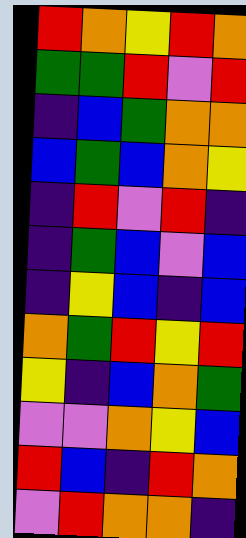[["red", "orange", "yellow", "red", "orange"], ["green", "green", "red", "violet", "red"], ["indigo", "blue", "green", "orange", "orange"], ["blue", "green", "blue", "orange", "yellow"], ["indigo", "red", "violet", "red", "indigo"], ["indigo", "green", "blue", "violet", "blue"], ["indigo", "yellow", "blue", "indigo", "blue"], ["orange", "green", "red", "yellow", "red"], ["yellow", "indigo", "blue", "orange", "green"], ["violet", "violet", "orange", "yellow", "blue"], ["red", "blue", "indigo", "red", "orange"], ["violet", "red", "orange", "orange", "indigo"]]